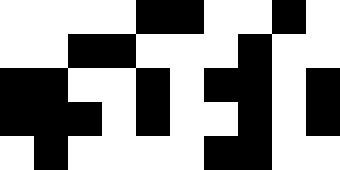[["white", "white", "white", "white", "black", "black", "white", "white", "black", "white"], ["white", "white", "black", "black", "white", "white", "white", "black", "white", "white"], ["black", "black", "white", "white", "black", "white", "black", "black", "white", "black"], ["black", "black", "black", "white", "black", "white", "white", "black", "white", "black"], ["white", "black", "white", "white", "white", "white", "black", "black", "white", "white"]]